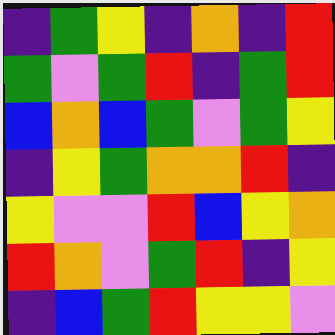[["indigo", "green", "yellow", "indigo", "orange", "indigo", "red"], ["green", "violet", "green", "red", "indigo", "green", "red"], ["blue", "orange", "blue", "green", "violet", "green", "yellow"], ["indigo", "yellow", "green", "orange", "orange", "red", "indigo"], ["yellow", "violet", "violet", "red", "blue", "yellow", "orange"], ["red", "orange", "violet", "green", "red", "indigo", "yellow"], ["indigo", "blue", "green", "red", "yellow", "yellow", "violet"]]